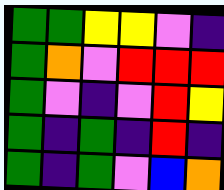[["green", "green", "yellow", "yellow", "violet", "indigo"], ["green", "orange", "violet", "red", "red", "red"], ["green", "violet", "indigo", "violet", "red", "yellow"], ["green", "indigo", "green", "indigo", "red", "indigo"], ["green", "indigo", "green", "violet", "blue", "orange"]]